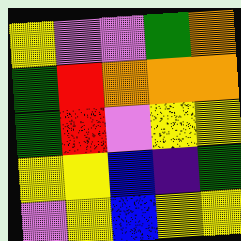[["yellow", "violet", "violet", "green", "orange"], ["green", "red", "orange", "orange", "orange"], ["green", "red", "violet", "yellow", "yellow"], ["yellow", "yellow", "blue", "indigo", "green"], ["violet", "yellow", "blue", "yellow", "yellow"]]